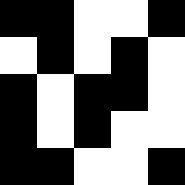[["black", "black", "white", "white", "black"], ["white", "black", "white", "black", "white"], ["black", "white", "black", "black", "white"], ["black", "white", "black", "white", "white"], ["black", "black", "white", "white", "black"]]